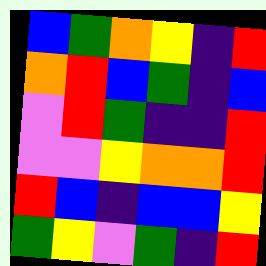[["blue", "green", "orange", "yellow", "indigo", "red"], ["orange", "red", "blue", "green", "indigo", "blue"], ["violet", "red", "green", "indigo", "indigo", "red"], ["violet", "violet", "yellow", "orange", "orange", "red"], ["red", "blue", "indigo", "blue", "blue", "yellow"], ["green", "yellow", "violet", "green", "indigo", "red"]]